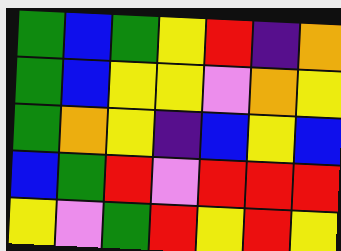[["green", "blue", "green", "yellow", "red", "indigo", "orange"], ["green", "blue", "yellow", "yellow", "violet", "orange", "yellow"], ["green", "orange", "yellow", "indigo", "blue", "yellow", "blue"], ["blue", "green", "red", "violet", "red", "red", "red"], ["yellow", "violet", "green", "red", "yellow", "red", "yellow"]]